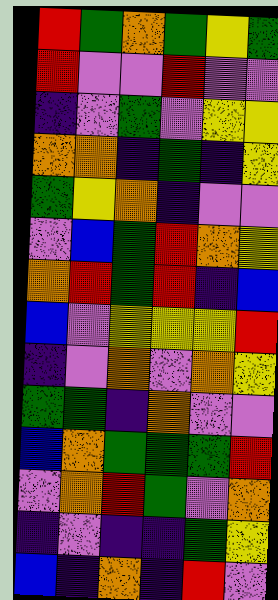[["red", "green", "orange", "green", "yellow", "green"], ["red", "violet", "violet", "red", "violet", "violet"], ["indigo", "violet", "green", "violet", "yellow", "yellow"], ["orange", "orange", "indigo", "green", "indigo", "yellow"], ["green", "yellow", "orange", "indigo", "violet", "violet"], ["violet", "blue", "green", "red", "orange", "yellow"], ["orange", "red", "green", "red", "indigo", "blue"], ["blue", "violet", "yellow", "yellow", "yellow", "red"], ["indigo", "violet", "orange", "violet", "orange", "yellow"], ["green", "green", "indigo", "orange", "violet", "violet"], ["blue", "orange", "green", "green", "green", "red"], ["violet", "orange", "red", "green", "violet", "orange"], ["indigo", "violet", "indigo", "indigo", "green", "yellow"], ["blue", "indigo", "orange", "indigo", "red", "violet"]]